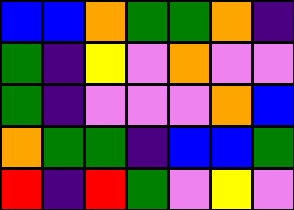[["blue", "blue", "orange", "green", "green", "orange", "indigo"], ["green", "indigo", "yellow", "violet", "orange", "violet", "violet"], ["green", "indigo", "violet", "violet", "violet", "orange", "blue"], ["orange", "green", "green", "indigo", "blue", "blue", "green"], ["red", "indigo", "red", "green", "violet", "yellow", "violet"]]